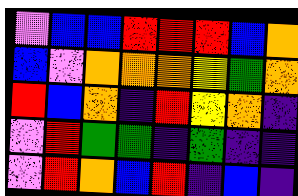[["violet", "blue", "blue", "red", "red", "red", "blue", "orange"], ["blue", "violet", "orange", "orange", "orange", "yellow", "green", "orange"], ["red", "blue", "orange", "indigo", "red", "yellow", "orange", "indigo"], ["violet", "red", "green", "green", "indigo", "green", "indigo", "indigo"], ["violet", "red", "orange", "blue", "red", "indigo", "blue", "indigo"]]